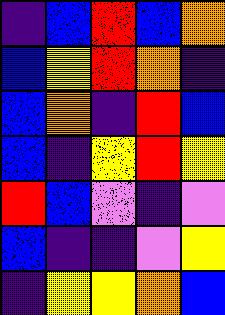[["indigo", "blue", "red", "blue", "orange"], ["blue", "yellow", "red", "orange", "indigo"], ["blue", "orange", "indigo", "red", "blue"], ["blue", "indigo", "yellow", "red", "yellow"], ["red", "blue", "violet", "indigo", "violet"], ["blue", "indigo", "indigo", "violet", "yellow"], ["indigo", "yellow", "yellow", "orange", "blue"]]